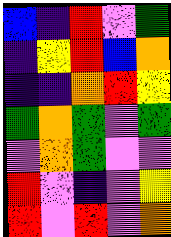[["blue", "indigo", "red", "violet", "green"], ["indigo", "yellow", "red", "blue", "orange"], ["indigo", "indigo", "orange", "red", "yellow"], ["green", "orange", "green", "violet", "green"], ["violet", "orange", "green", "violet", "violet"], ["red", "violet", "indigo", "violet", "yellow"], ["red", "violet", "red", "violet", "orange"]]